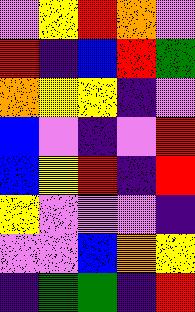[["violet", "yellow", "red", "orange", "violet"], ["red", "indigo", "blue", "red", "green"], ["orange", "yellow", "yellow", "indigo", "violet"], ["blue", "violet", "indigo", "violet", "red"], ["blue", "yellow", "red", "indigo", "red"], ["yellow", "violet", "violet", "violet", "indigo"], ["violet", "violet", "blue", "orange", "yellow"], ["indigo", "green", "green", "indigo", "red"]]